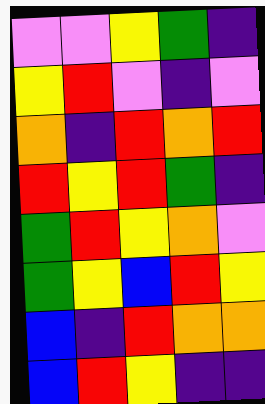[["violet", "violet", "yellow", "green", "indigo"], ["yellow", "red", "violet", "indigo", "violet"], ["orange", "indigo", "red", "orange", "red"], ["red", "yellow", "red", "green", "indigo"], ["green", "red", "yellow", "orange", "violet"], ["green", "yellow", "blue", "red", "yellow"], ["blue", "indigo", "red", "orange", "orange"], ["blue", "red", "yellow", "indigo", "indigo"]]